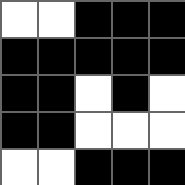[["white", "white", "black", "black", "black"], ["black", "black", "black", "black", "black"], ["black", "black", "white", "black", "white"], ["black", "black", "white", "white", "white"], ["white", "white", "black", "black", "black"]]